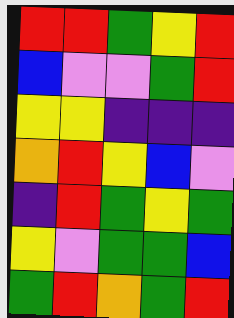[["red", "red", "green", "yellow", "red"], ["blue", "violet", "violet", "green", "red"], ["yellow", "yellow", "indigo", "indigo", "indigo"], ["orange", "red", "yellow", "blue", "violet"], ["indigo", "red", "green", "yellow", "green"], ["yellow", "violet", "green", "green", "blue"], ["green", "red", "orange", "green", "red"]]